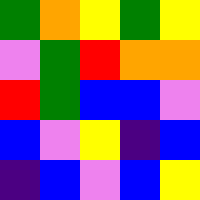[["green", "orange", "yellow", "green", "yellow"], ["violet", "green", "red", "orange", "orange"], ["red", "green", "blue", "blue", "violet"], ["blue", "violet", "yellow", "indigo", "blue"], ["indigo", "blue", "violet", "blue", "yellow"]]